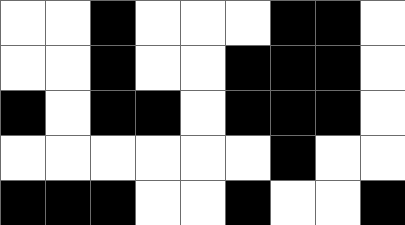[["white", "white", "black", "white", "white", "white", "black", "black", "white"], ["white", "white", "black", "white", "white", "black", "black", "black", "white"], ["black", "white", "black", "black", "white", "black", "black", "black", "white"], ["white", "white", "white", "white", "white", "white", "black", "white", "white"], ["black", "black", "black", "white", "white", "black", "white", "white", "black"]]